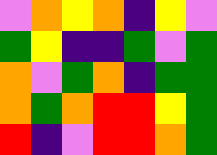[["violet", "orange", "yellow", "orange", "indigo", "yellow", "violet"], ["green", "yellow", "indigo", "indigo", "green", "violet", "green"], ["orange", "violet", "green", "orange", "indigo", "green", "green"], ["orange", "green", "orange", "red", "red", "yellow", "green"], ["red", "indigo", "violet", "red", "red", "orange", "green"]]